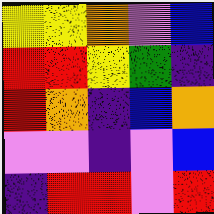[["yellow", "yellow", "orange", "violet", "blue"], ["red", "red", "yellow", "green", "indigo"], ["red", "orange", "indigo", "blue", "orange"], ["violet", "violet", "indigo", "violet", "blue"], ["indigo", "red", "red", "violet", "red"]]